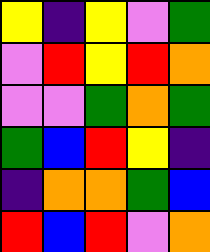[["yellow", "indigo", "yellow", "violet", "green"], ["violet", "red", "yellow", "red", "orange"], ["violet", "violet", "green", "orange", "green"], ["green", "blue", "red", "yellow", "indigo"], ["indigo", "orange", "orange", "green", "blue"], ["red", "blue", "red", "violet", "orange"]]